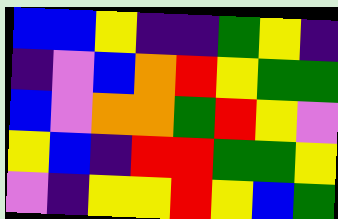[["blue", "blue", "yellow", "indigo", "indigo", "green", "yellow", "indigo"], ["indigo", "violet", "blue", "orange", "red", "yellow", "green", "green"], ["blue", "violet", "orange", "orange", "green", "red", "yellow", "violet"], ["yellow", "blue", "indigo", "red", "red", "green", "green", "yellow"], ["violet", "indigo", "yellow", "yellow", "red", "yellow", "blue", "green"]]